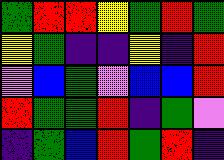[["green", "red", "red", "yellow", "green", "red", "green"], ["yellow", "green", "indigo", "indigo", "yellow", "indigo", "red"], ["violet", "blue", "green", "violet", "blue", "blue", "red"], ["red", "green", "green", "red", "indigo", "green", "violet"], ["indigo", "green", "blue", "red", "green", "red", "indigo"]]